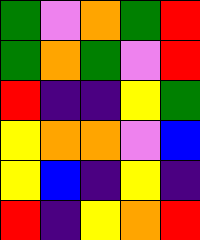[["green", "violet", "orange", "green", "red"], ["green", "orange", "green", "violet", "red"], ["red", "indigo", "indigo", "yellow", "green"], ["yellow", "orange", "orange", "violet", "blue"], ["yellow", "blue", "indigo", "yellow", "indigo"], ["red", "indigo", "yellow", "orange", "red"]]